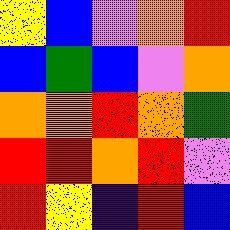[["yellow", "blue", "violet", "orange", "red"], ["blue", "green", "blue", "violet", "orange"], ["orange", "orange", "red", "orange", "green"], ["red", "red", "orange", "red", "violet"], ["red", "yellow", "indigo", "red", "blue"]]